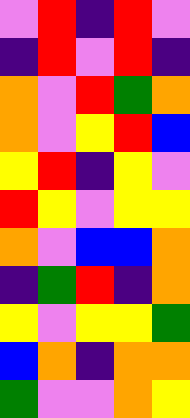[["violet", "red", "indigo", "red", "violet"], ["indigo", "red", "violet", "red", "indigo"], ["orange", "violet", "red", "green", "orange"], ["orange", "violet", "yellow", "red", "blue"], ["yellow", "red", "indigo", "yellow", "violet"], ["red", "yellow", "violet", "yellow", "yellow"], ["orange", "violet", "blue", "blue", "orange"], ["indigo", "green", "red", "indigo", "orange"], ["yellow", "violet", "yellow", "yellow", "green"], ["blue", "orange", "indigo", "orange", "orange"], ["green", "violet", "violet", "orange", "yellow"]]